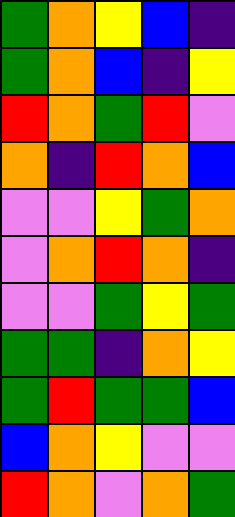[["green", "orange", "yellow", "blue", "indigo"], ["green", "orange", "blue", "indigo", "yellow"], ["red", "orange", "green", "red", "violet"], ["orange", "indigo", "red", "orange", "blue"], ["violet", "violet", "yellow", "green", "orange"], ["violet", "orange", "red", "orange", "indigo"], ["violet", "violet", "green", "yellow", "green"], ["green", "green", "indigo", "orange", "yellow"], ["green", "red", "green", "green", "blue"], ["blue", "orange", "yellow", "violet", "violet"], ["red", "orange", "violet", "orange", "green"]]